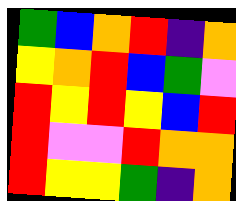[["green", "blue", "orange", "red", "indigo", "orange"], ["yellow", "orange", "red", "blue", "green", "violet"], ["red", "yellow", "red", "yellow", "blue", "red"], ["red", "violet", "violet", "red", "orange", "orange"], ["red", "yellow", "yellow", "green", "indigo", "orange"]]